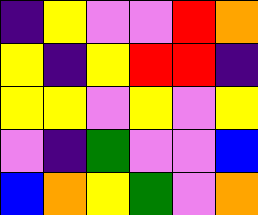[["indigo", "yellow", "violet", "violet", "red", "orange"], ["yellow", "indigo", "yellow", "red", "red", "indigo"], ["yellow", "yellow", "violet", "yellow", "violet", "yellow"], ["violet", "indigo", "green", "violet", "violet", "blue"], ["blue", "orange", "yellow", "green", "violet", "orange"]]